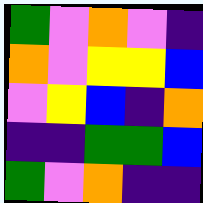[["green", "violet", "orange", "violet", "indigo"], ["orange", "violet", "yellow", "yellow", "blue"], ["violet", "yellow", "blue", "indigo", "orange"], ["indigo", "indigo", "green", "green", "blue"], ["green", "violet", "orange", "indigo", "indigo"]]